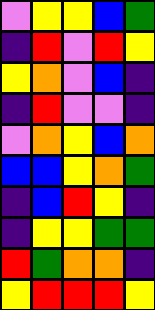[["violet", "yellow", "yellow", "blue", "green"], ["indigo", "red", "violet", "red", "yellow"], ["yellow", "orange", "violet", "blue", "indigo"], ["indigo", "red", "violet", "violet", "indigo"], ["violet", "orange", "yellow", "blue", "orange"], ["blue", "blue", "yellow", "orange", "green"], ["indigo", "blue", "red", "yellow", "indigo"], ["indigo", "yellow", "yellow", "green", "green"], ["red", "green", "orange", "orange", "indigo"], ["yellow", "red", "red", "red", "yellow"]]